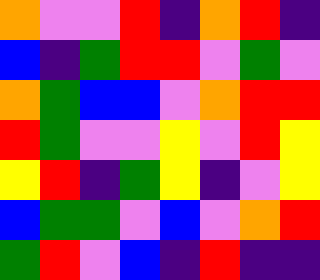[["orange", "violet", "violet", "red", "indigo", "orange", "red", "indigo"], ["blue", "indigo", "green", "red", "red", "violet", "green", "violet"], ["orange", "green", "blue", "blue", "violet", "orange", "red", "red"], ["red", "green", "violet", "violet", "yellow", "violet", "red", "yellow"], ["yellow", "red", "indigo", "green", "yellow", "indigo", "violet", "yellow"], ["blue", "green", "green", "violet", "blue", "violet", "orange", "red"], ["green", "red", "violet", "blue", "indigo", "red", "indigo", "indigo"]]